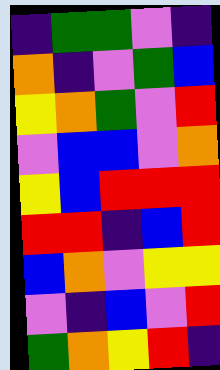[["indigo", "green", "green", "violet", "indigo"], ["orange", "indigo", "violet", "green", "blue"], ["yellow", "orange", "green", "violet", "red"], ["violet", "blue", "blue", "violet", "orange"], ["yellow", "blue", "red", "red", "red"], ["red", "red", "indigo", "blue", "red"], ["blue", "orange", "violet", "yellow", "yellow"], ["violet", "indigo", "blue", "violet", "red"], ["green", "orange", "yellow", "red", "indigo"]]